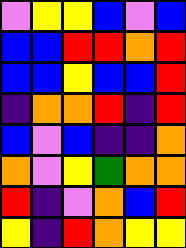[["violet", "yellow", "yellow", "blue", "violet", "blue"], ["blue", "blue", "red", "red", "orange", "red"], ["blue", "blue", "yellow", "blue", "blue", "red"], ["indigo", "orange", "orange", "red", "indigo", "red"], ["blue", "violet", "blue", "indigo", "indigo", "orange"], ["orange", "violet", "yellow", "green", "orange", "orange"], ["red", "indigo", "violet", "orange", "blue", "red"], ["yellow", "indigo", "red", "orange", "yellow", "yellow"]]